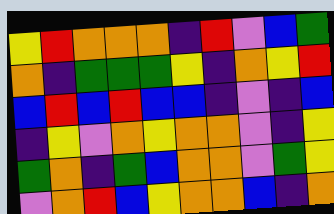[["yellow", "red", "orange", "orange", "orange", "indigo", "red", "violet", "blue", "green"], ["orange", "indigo", "green", "green", "green", "yellow", "indigo", "orange", "yellow", "red"], ["blue", "red", "blue", "red", "blue", "blue", "indigo", "violet", "indigo", "blue"], ["indigo", "yellow", "violet", "orange", "yellow", "orange", "orange", "violet", "indigo", "yellow"], ["green", "orange", "indigo", "green", "blue", "orange", "orange", "violet", "green", "yellow"], ["violet", "orange", "red", "blue", "yellow", "orange", "orange", "blue", "indigo", "orange"]]